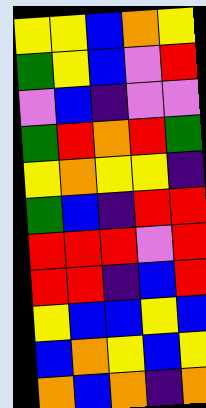[["yellow", "yellow", "blue", "orange", "yellow"], ["green", "yellow", "blue", "violet", "red"], ["violet", "blue", "indigo", "violet", "violet"], ["green", "red", "orange", "red", "green"], ["yellow", "orange", "yellow", "yellow", "indigo"], ["green", "blue", "indigo", "red", "red"], ["red", "red", "red", "violet", "red"], ["red", "red", "indigo", "blue", "red"], ["yellow", "blue", "blue", "yellow", "blue"], ["blue", "orange", "yellow", "blue", "yellow"], ["orange", "blue", "orange", "indigo", "orange"]]